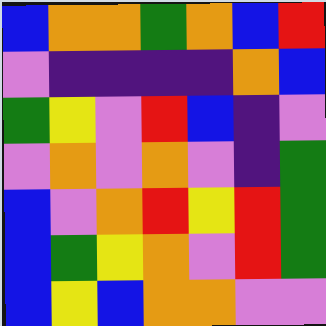[["blue", "orange", "orange", "green", "orange", "blue", "red"], ["violet", "indigo", "indigo", "indigo", "indigo", "orange", "blue"], ["green", "yellow", "violet", "red", "blue", "indigo", "violet"], ["violet", "orange", "violet", "orange", "violet", "indigo", "green"], ["blue", "violet", "orange", "red", "yellow", "red", "green"], ["blue", "green", "yellow", "orange", "violet", "red", "green"], ["blue", "yellow", "blue", "orange", "orange", "violet", "violet"]]